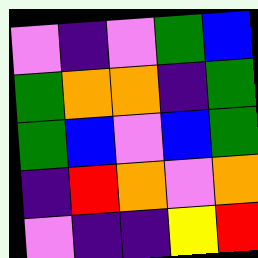[["violet", "indigo", "violet", "green", "blue"], ["green", "orange", "orange", "indigo", "green"], ["green", "blue", "violet", "blue", "green"], ["indigo", "red", "orange", "violet", "orange"], ["violet", "indigo", "indigo", "yellow", "red"]]